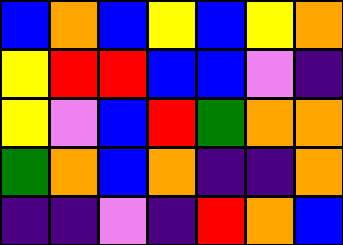[["blue", "orange", "blue", "yellow", "blue", "yellow", "orange"], ["yellow", "red", "red", "blue", "blue", "violet", "indigo"], ["yellow", "violet", "blue", "red", "green", "orange", "orange"], ["green", "orange", "blue", "orange", "indigo", "indigo", "orange"], ["indigo", "indigo", "violet", "indigo", "red", "orange", "blue"]]